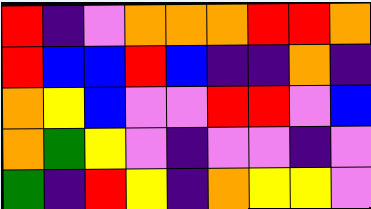[["red", "indigo", "violet", "orange", "orange", "orange", "red", "red", "orange"], ["red", "blue", "blue", "red", "blue", "indigo", "indigo", "orange", "indigo"], ["orange", "yellow", "blue", "violet", "violet", "red", "red", "violet", "blue"], ["orange", "green", "yellow", "violet", "indigo", "violet", "violet", "indigo", "violet"], ["green", "indigo", "red", "yellow", "indigo", "orange", "yellow", "yellow", "violet"]]